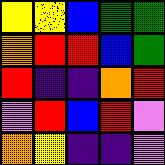[["yellow", "yellow", "blue", "green", "green"], ["orange", "red", "red", "blue", "green"], ["red", "indigo", "indigo", "orange", "red"], ["violet", "red", "blue", "red", "violet"], ["orange", "yellow", "indigo", "indigo", "violet"]]